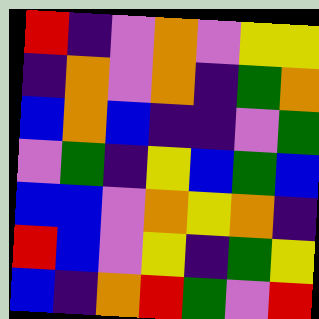[["red", "indigo", "violet", "orange", "violet", "yellow", "yellow"], ["indigo", "orange", "violet", "orange", "indigo", "green", "orange"], ["blue", "orange", "blue", "indigo", "indigo", "violet", "green"], ["violet", "green", "indigo", "yellow", "blue", "green", "blue"], ["blue", "blue", "violet", "orange", "yellow", "orange", "indigo"], ["red", "blue", "violet", "yellow", "indigo", "green", "yellow"], ["blue", "indigo", "orange", "red", "green", "violet", "red"]]